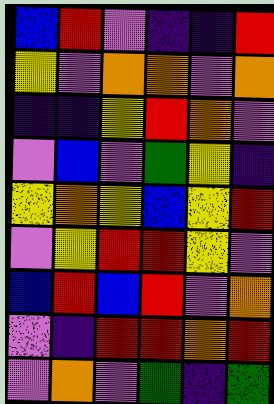[["blue", "red", "violet", "indigo", "indigo", "red"], ["yellow", "violet", "orange", "orange", "violet", "orange"], ["indigo", "indigo", "yellow", "red", "orange", "violet"], ["violet", "blue", "violet", "green", "yellow", "indigo"], ["yellow", "orange", "yellow", "blue", "yellow", "red"], ["violet", "yellow", "red", "red", "yellow", "violet"], ["blue", "red", "blue", "red", "violet", "orange"], ["violet", "indigo", "red", "red", "orange", "red"], ["violet", "orange", "violet", "green", "indigo", "green"]]